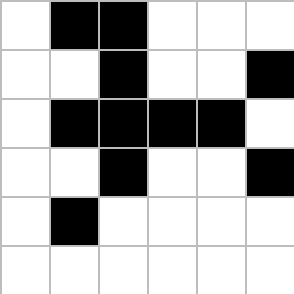[["white", "black", "black", "white", "white", "white"], ["white", "white", "black", "white", "white", "black"], ["white", "black", "black", "black", "black", "white"], ["white", "white", "black", "white", "white", "black"], ["white", "black", "white", "white", "white", "white"], ["white", "white", "white", "white", "white", "white"]]